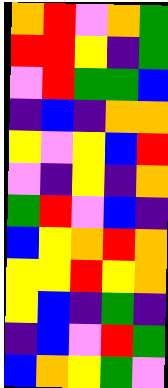[["orange", "red", "violet", "orange", "green"], ["red", "red", "yellow", "indigo", "green"], ["violet", "red", "green", "green", "blue"], ["indigo", "blue", "indigo", "orange", "orange"], ["yellow", "violet", "yellow", "blue", "red"], ["violet", "indigo", "yellow", "indigo", "orange"], ["green", "red", "violet", "blue", "indigo"], ["blue", "yellow", "orange", "red", "orange"], ["yellow", "yellow", "red", "yellow", "orange"], ["yellow", "blue", "indigo", "green", "indigo"], ["indigo", "blue", "violet", "red", "green"], ["blue", "orange", "yellow", "green", "violet"]]